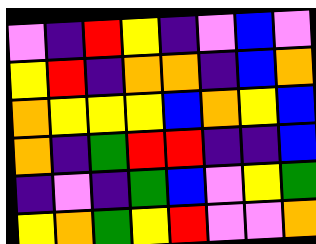[["violet", "indigo", "red", "yellow", "indigo", "violet", "blue", "violet"], ["yellow", "red", "indigo", "orange", "orange", "indigo", "blue", "orange"], ["orange", "yellow", "yellow", "yellow", "blue", "orange", "yellow", "blue"], ["orange", "indigo", "green", "red", "red", "indigo", "indigo", "blue"], ["indigo", "violet", "indigo", "green", "blue", "violet", "yellow", "green"], ["yellow", "orange", "green", "yellow", "red", "violet", "violet", "orange"]]